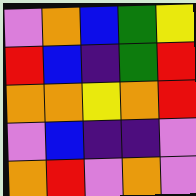[["violet", "orange", "blue", "green", "yellow"], ["red", "blue", "indigo", "green", "red"], ["orange", "orange", "yellow", "orange", "red"], ["violet", "blue", "indigo", "indigo", "violet"], ["orange", "red", "violet", "orange", "violet"]]